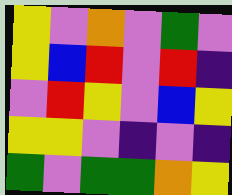[["yellow", "violet", "orange", "violet", "green", "violet"], ["yellow", "blue", "red", "violet", "red", "indigo"], ["violet", "red", "yellow", "violet", "blue", "yellow"], ["yellow", "yellow", "violet", "indigo", "violet", "indigo"], ["green", "violet", "green", "green", "orange", "yellow"]]